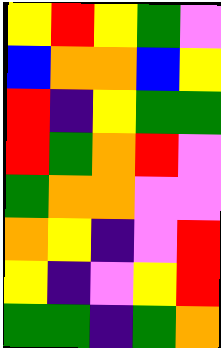[["yellow", "red", "yellow", "green", "violet"], ["blue", "orange", "orange", "blue", "yellow"], ["red", "indigo", "yellow", "green", "green"], ["red", "green", "orange", "red", "violet"], ["green", "orange", "orange", "violet", "violet"], ["orange", "yellow", "indigo", "violet", "red"], ["yellow", "indigo", "violet", "yellow", "red"], ["green", "green", "indigo", "green", "orange"]]